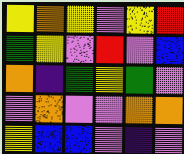[["yellow", "orange", "yellow", "violet", "yellow", "red"], ["green", "yellow", "violet", "red", "violet", "blue"], ["orange", "indigo", "green", "yellow", "green", "violet"], ["violet", "orange", "violet", "violet", "orange", "orange"], ["yellow", "blue", "blue", "violet", "indigo", "violet"]]